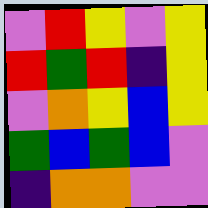[["violet", "red", "yellow", "violet", "yellow"], ["red", "green", "red", "indigo", "yellow"], ["violet", "orange", "yellow", "blue", "yellow"], ["green", "blue", "green", "blue", "violet"], ["indigo", "orange", "orange", "violet", "violet"]]